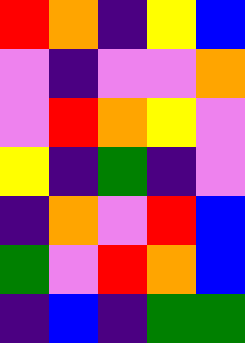[["red", "orange", "indigo", "yellow", "blue"], ["violet", "indigo", "violet", "violet", "orange"], ["violet", "red", "orange", "yellow", "violet"], ["yellow", "indigo", "green", "indigo", "violet"], ["indigo", "orange", "violet", "red", "blue"], ["green", "violet", "red", "orange", "blue"], ["indigo", "blue", "indigo", "green", "green"]]